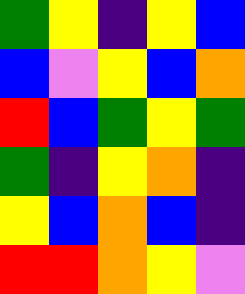[["green", "yellow", "indigo", "yellow", "blue"], ["blue", "violet", "yellow", "blue", "orange"], ["red", "blue", "green", "yellow", "green"], ["green", "indigo", "yellow", "orange", "indigo"], ["yellow", "blue", "orange", "blue", "indigo"], ["red", "red", "orange", "yellow", "violet"]]